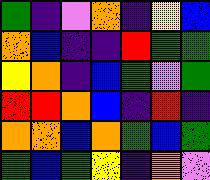[["green", "indigo", "violet", "orange", "indigo", "yellow", "blue"], ["orange", "blue", "indigo", "indigo", "red", "green", "green"], ["yellow", "orange", "indigo", "blue", "green", "violet", "green"], ["red", "red", "orange", "blue", "indigo", "red", "indigo"], ["orange", "orange", "blue", "orange", "green", "blue", "green"], ["green", "blue", "green", "yellow", "indigo", "orange", "violet"]]